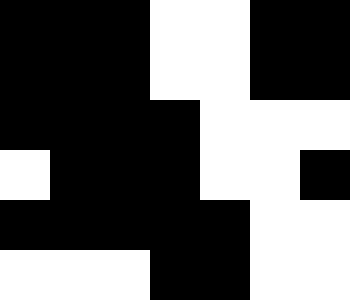[["black", "black", "black", "white", "white", "black", "black"], ["black", "black", "black", "white", "white", "black", "black"], ["black", "black", "black", "black", "white", "white", "white"], ["white", "black", "black", "black", "white", "white", "black"], ["black", "black", "black", "black", "black", "white", "white"], ["white", "white", "white", "black", "black", "white", "white"]]